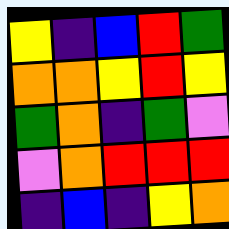[["yellow", "indigo", "blue", "red", "green"], ["orange", "orange", "yellow", "red", "yellow"], ["green", "orange", "indigo", "green", "violet"], ["violet", "orange", "red", "red", "red"], ["indigo", "blue", "indigo", "yellow", "orange"]]